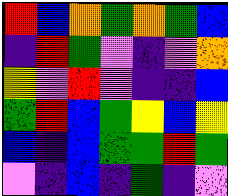[["red", "blue", "orange", "green", "orange", "green", "blue"], ["indigo", "red", "green", "violet", "indigo", "violet", "orange"], ["yellow", "violet", "red", "violet", "indigo", "indigo", "blue"], ["green", "red", "blue", "green", "yellow", "blue", "yellow"], ["blue", "indigo", "blue", "green", "green", "red", "green"], ["violet", "indigo", "blue", "indigo", "green", "indigo", "violet"]]